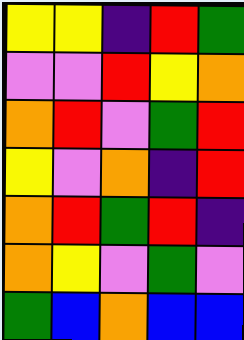[["yellow", "yellow", "indigo", "red", "green"], ["violet", "violet", "red", "yellow", "orange"], ["orange", "red", "violet", "green", "red"], ["yellow", "violet", "orange", "indigo", "red"], ["orange", "red", "green", "red", "indigo"], ["orange", "yellow", "violet", "green", "violet"], ["green", "blue", "orange", "blue", "blue"]]